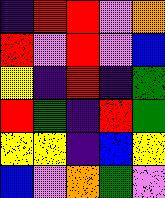[["indigo", "red", "red", "violet", "orange"], ["red", "violet", "red", "violet", "blue"], ["yellow", "indigo", "red", "indigo", "green"], ["red", "green", "indigo", "red", "green"], ["yellow", "yellow", "indigo", "blue", "yellow"], ["blue", "violet", "orange", "green", "violet"]]